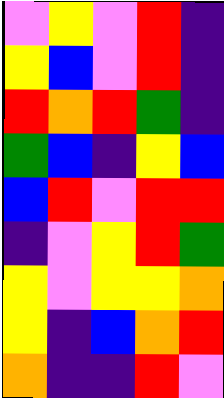[["violet", "yellow", "violet", "red", "indigo"], ["yellow", "blue", "violet", "red", "indigo"], ["red", "orange", "red", "green", "indigo"], ["green", "blue", "indigo", "yellow", "blue"], ["blue", "red", "violet", "red", "red"], ["indigo", "violet", "yellow", "red", "green"], ["yellow", "violet", "yellow", "yellow", "orange"], ["yellow", "indigo", "blue", "orange", "red"], ["orange", "indigo", "indigo", "red", "violet"]]